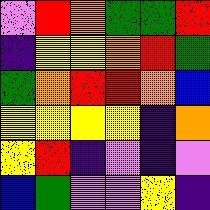[["violet", "red", "orange", "green", "green", "red"], ["indigo", "yellow", "yellow", "orange", "red", "green"], ["green", "orange", "red", "red", "orange", "blue"], ["yellow", "yellow", "yellow", "yellow", "indigo", "orange"], ["yellow", "red", "indigo", "violet", "indigo", "violet"], ["blue", "green", "violet", "violet", "yellow", "indigo"]]